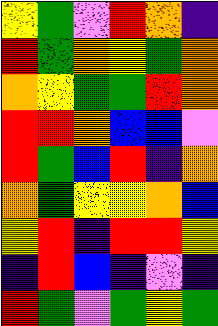[["yellow", "green", "violet", "red", "orange", "indigo"], ["red", "green", "orange", "yellow", "green", "orange"], ["orange", "yellow", "green", "green", "red", "orange"], ["red", "red", "orange", "blue", "blue", "violet"], ["red", "green", "blue", "red", "indigo", "orange"], ["orange", "green", "yellow", "yellow", "orange", "blue"], ["yellow", "red", "indigo", "red", "red", "yellow"], ["indigo", "red", "blue", "indigo", "violet", "indigo"], ["red", "green", "violet", "green", "yellow", "green"]]